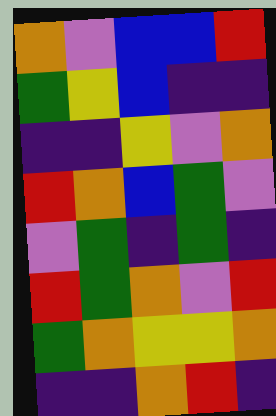[["orange", "violet", "blue", "blue", "red"], ["green", "yellow", "blue", "indigo", "indigo"], ["indigo", "indigo", "yellow", "violet", "orange"], ["red", "orange", "blue", "green", "violet"], ["violet", "green", "indigo", "green", "indigo"], ["red", "green", "orange", "violet", "red"], ["green", "orange", "yellow", "yellow", "orange"], ["indigo", "indigo", "orange", "red", "indigo"]]